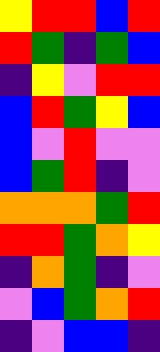[["yellow", "red", "red", "blue", "red"], ["red", "green", "indigo", "green", "blue"], ["indigo", "yellow", "violet", "red", "red"], ["blue", "red", "green", "yellow", "blue"], ["blue", "violet", "red", "violet", "violet"], ["blue", "green", "red", "indigo", "violet"], ["orange", "orange", "orange", "green", "red"], ["red", "red", "green", "orange", "yellow"], ["indigo", "orange", "green", "indigo", "violet"], ["violet", "blue", "green", "orange", "red"], ["indigo", "violet", "blue", "blue", "indigo"]]